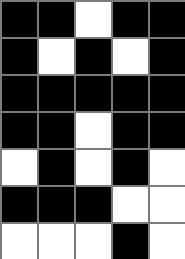[["black", "black", "white", "black", "black"], ["black", "white", "black", "white", "black"], ["black", "black", "black", "black", "black"], ["black", "black", "white", "black", "black"], ["white", "black", "white", "black", "white"], ["black", "black", "black", "white", "white"], ["white", "white", "white", "black", "white"]]